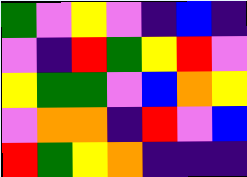[["green", "violet", "yellow", "violet", "indigo", "blue", "indigo"], ["violet", "indigo", "red", "green", "yellow", "red", "violet"], ["yellow", "green", "green", "violet", "blue", "orange", "yellow"], ["violet", "orange", "orange", "indigo", "red", "violet", "blue"], ["red", "green", "yellow", "orange", "indigo", "indigo", "indigo"]]